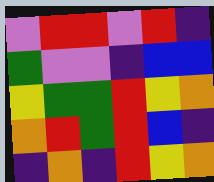[["violet", "red", "red", "violet", "red", "indigo"], ["green", "violet", "violet", "indigo", "blue", "blue"], ["yellow", "green", "green", "red", "yellow", "orange"], ["orange", "red", "green", "red", "blue", "indigo"], ["indigo", "orange", "indigo", "red", "yellow", "orange"]]